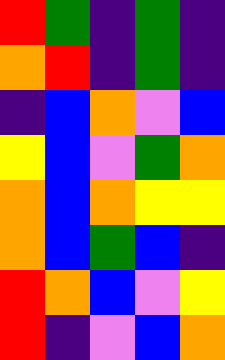[["red", "green", "indigo", "green", "indigo"], ["orange", "red", "indigo", "green", "indigo"], ["indigo", "blue", "orange", "violet", "blue"], ["yellow", "blue", "violet", "green", "orange"], ["orange", "blue", "orange", "yellow", "yellow"], ["orange", "blue", "green", "blue", "indigo"], ["red", "orange", "blue", "violet", "yellow"], ["red", "indigo", "violet", "blue", "orange"]]